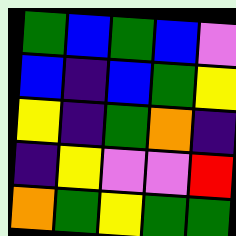[["green", "blue", "green", "blue", "violet"], ["blue", "indigo", "blue", "green", "yellow"], ["yellow", "indigo", "green", "orange", "indigo"], ["indigo", "yellow", "violet", "violet", "red"], ["orange", "green", "yellow", "green", "green"]]